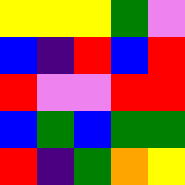[["yellow", "yellow", "yellow", "green", "violet"], ["blue", "indigo", "red", "blue", "red"], ["red", "violet", "violet", "red", "red"], ["blue", "green", "blue", "green", "green"], ["red", "indigo", "green", "orange", "yellow"]]